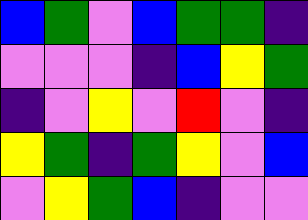[["blue", "green", "violet", "blue", "green", "green", "indigo"], ["violet", "violet", "violet", "indigo", "blue", "yellow", "green"], ["indigo", "violet", "yellow", "violet", "red", "violet", "indigo"], ["yellow", "green", "indigo", "green", "yellow", "violet", "blue"], ["violet", "yellow", "green", "blue", "indigo", "violet", "violet"]]